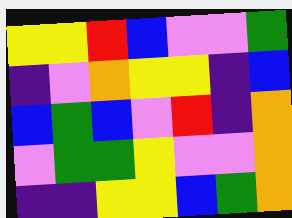[["yellow", "yellow", "red", "blue", "violet", "violet", "green"], ["indigo", "violet", "orange", "yellow", "yellow", "indigo", "blue"], ["blue", "green", "blue", "violet", "red", "indigo", "orange"], ["violet", "green", "green", "yellow", "violet", "violet", "orange"], ["indigo", "indigo", "yellow", "yellow", "blue", "green", "orange"]]